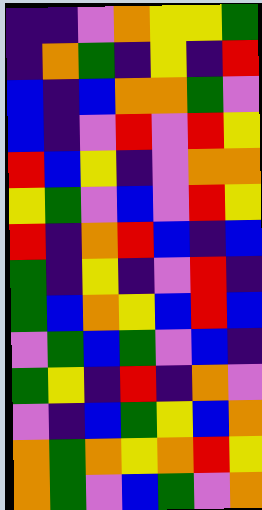[["indigo", "indigo", "violet", "orange", "yellow", "yellow", "green"], ["indigo", "orange", "green", "indigo", "yellow", "indigo", "red"], ["blue", "indigo", "blue", "orange", "orange", "green", "violet"], ["blue", "indigo", "violet", "red", "violet", "red", "yellow"], ["red", "blue", "yellow", "indigo", "violet", "orange", "orange"], ["yellow", "green", "violet", "blue", "violet", "red", "yellow"], ["red", "indigo", "orange", "red", "blue", "indigo", "blue"], ["green", "indigo", "yellow", "indigo", "violet", "red", "indigo"], ["green", "blue", "orange", "yellow", "blue", "red", "blue"], ["violet", "green", "blue", "green", "violet", "blue", "indigo"], ["green", "yellow", "indigo", "red", "indigo", "orange", "violet"], ["violet", "indigo", "blue", "green", "yellow", "blue", "orange"], ["orange", "green", "orange", "yellow", "orange", "red", "yellow"], ["orange", "green", "violet", "blue", "green", "violet", "orange"]]